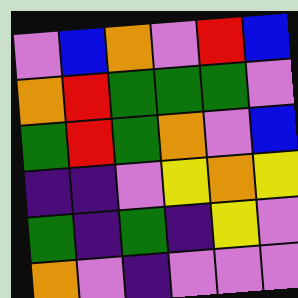[["violet", "blue", "orange", "violet", "red", "blue"], ["orange", "red", "green", "green", "green", "violet"], ["green", "red", "green", "orange", "violet", "blue"], ["indigo", "indigo", "violet", "yellow", "orange", "yellow"], ["green", "indigo", "green", "indigo", "yellow", "violet"], ["orange", "violet", "indigo", "violet", "violet", "violet"]]